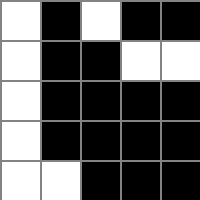[["white", "black", "white", "black", "black"], ["white", "black", "black", "white", "white"], ["white", "black", "black", "black", "black"], ["white", "black", "black", "black", "black"], ["white", "white", "black", "black", "black"]]